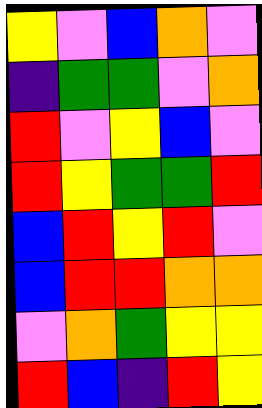[["yellow", "violet", "blue", "orange", "violet"], ["indigo", "green", "green", "violet", "orange"], ["red", "violet", "yellow", "blue", "violet"], ["red", "yellow", "green", "green", "red"], ["blue", "red", "yellow", "red", "violet"], ["blue", "red", "red", "orange", "orange"], ["violet", "orange", "green", "yellow", "yellow"], ["red", "blue", "indigo", "red", "yellow"]]